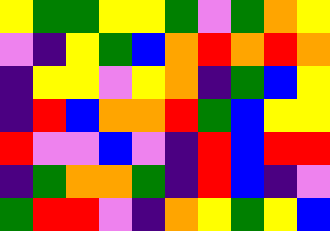[["yellow", "green", "green", "yellow", "yellow", "green", "violet", "green", "orange", "yellow"], ["violet", "indigo", "yellow", "green", "blue", "orange", "red", "orange", "red", "orange"], ["indigo", "yellow", "yellow", "violet", "yellow", "orange", "indigo", "green", "blue", "yellow"], ["indigo", "red", "blue", "orange", "orange", "red", "green", "blue", "yellow", "yellow"], ["red", "violet", "violet", "blue", "violet", "indigo", "red", "blue", "red", "red"], ["indigo", "green", "orange", "orange", "green", "indigo", "red", "blue", "indigo", "violet"], ["green", "red", "red", "violet", "indigo", "orange", "yellow", "green", "yellow", "blue"]]